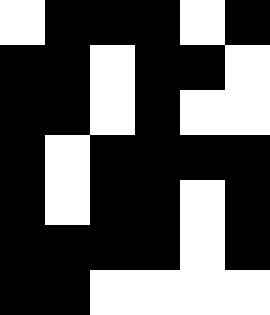[["white", "black", "black", "black", "white", "black"], ["black", "black", "white", "black", "black", "white"], ["black", "black", "white", "black", "white", "white"], ["black", "white", "black", "black", "black", "black"], ["black", "white", "black", "black", "white", "black"], ["black", "black", "black", "black", "white", "black"], ["black", "black", "white", "white", "white", "white"]]